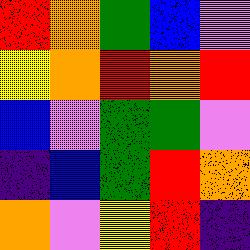[["red", "orange", "green", "blue", "violet"], ["yellow", "orange", "red", "orange", "red"], ["blue", "violet", "green", "green", "violet"], ["indigo", "blue", "green", "red", "orange"], ["orange", "violet", "yellow", "red", "indigo"]]